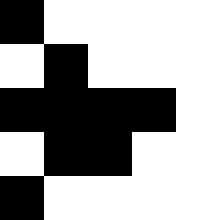[["black", "white", "white", "white", "white"], ["white", "black", "white", "white", "white"], ["black", "black", "black", "black", "white"], ["white", "black", "black", "white", "white"], ["black", "white", "white", "white", "white"]]